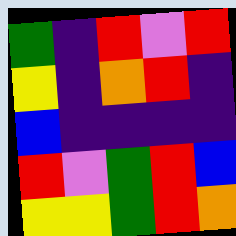[["green", "indigo", "red", "violet", "red"], ["yellow", "indigo", "orange", "red", "indigo"], ["blue", "indigo", "indigo", "indigo", "indigo"], ["red", "violet", "green", "red", "blue"], ["yellow", "yellow", "green", "red", "orange"]]